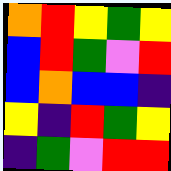[["orange", "red", "yellow", "green", "yellow"], ["blue", "red", "green", "violet", "red"], ["blue", "orange", "blue", "blue", "indigo"], ["yellow", "indigo", "red", "green", "yellow"], ["indigo", "green", "violet", "red", "red"]]